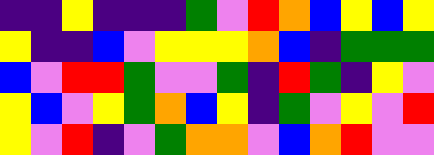[["indigo", "indigo", "yellow", "indigo", "indigo", "indigo", "green", "violet", "red", "orange", "blue", "yellow", "blue", "yellow"], ["yellow", "indigo", "indigo", "blue", "violet", "yellow", "yellow", "yellow", "orange", "blue", "indigo", "green", "green", "green"], ["blue", "violet", "red", "red", "green", "violet", "violet", "green", "indigo", "red", "green", "indigo", "yellow", "violet"], ["yellow", "blue", "violet", "yellow", "green", "orange", "blue", "yellow", "indigo", "green", "violet", "yellow", "violet", "red"], ["yellow", "violet", "red", "indigo", "violet", "green", "orange", "orange", "violet", "blue", "orange", "red", "violet", "violet"]]